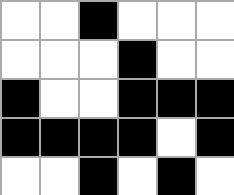[["white", "white", "black", "white", "white", "white"], ["white", "white", "white", "black", "white", "white"], ["black", "white", "white", "black", "black", "black"], ["black", "black", "black", "black", "white", "black"], ["white", "white", "black", "white", "black", "white"]]